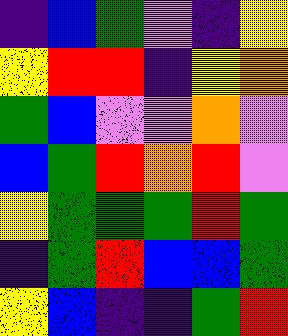[["indigo", "blue", "green", "violet", "indigo", "yellow"], ["yellow", "red", "red", "indigo", "yellow", "orange"], ["green", "blue", "violet", "violet", "orange", "violet"], ["blue", "green", "red", "orange", "red", "violet"], ["yellow", "green", "green", "green", "red", "green"], ["indigo", "green", "red", "blue", "blue", "green"], ["yellow", "blue", "indigo", "indigo", "green", "red"]]